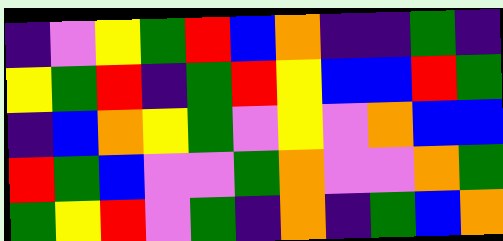[["indigo", "violet", "yellow", "green", "red", "blue", "orange", "indigo", "indigo", "green", "indigo"], ["yellow", "green", "red", "indigo", "green", "red", "yellow", "blue", "blue", "red", "green"], ["indigo", "blue", "orange", "yellow", "green", "violet", "yellow", "violet", "orange", "blue", "blue"], ["red", "green", "blue", "violet", "violet", "green", "orange", "violet", "violet", "orange", "green"], ["green", "yellow", "red", "violet", "green", "indigo", "orange", "indigo", "green", "blue", "orange"]]